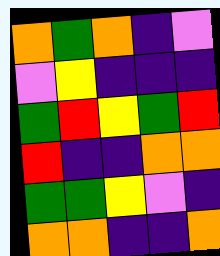[["orange", "green", "orange", "indigo", "violet"], ["violet", "yellow", "indigo", "indigo", "indigo"], ["green", "red", "yellow", "green", "red"], ["red", "indigo", "indigo", "orange", "orange"], ["green", "green", "yellow", "violet", "indigo"], ["orange", "orange", "indigo", "indigo", "orange"]]